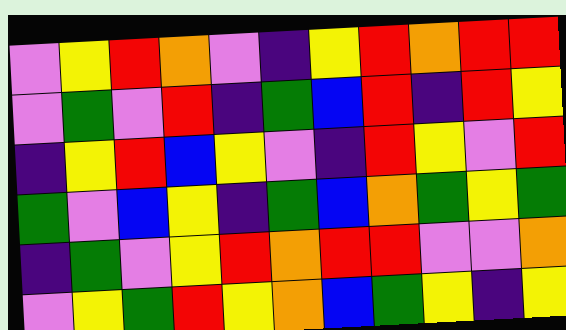[["violet", "yellow", "red", "orange", "violet", "indigo", "yellow", "red", "orange", "red", "red"], ["violet", "green", "violet", "red", "indigo", "green", "blue", "red", "indigo", "red", "yellow"], ["indigo", "yellow", "red", "blue", "yellow", "violet", "indigo", "red", "yellow", "violet", "red"], ["green", "violet", "blue", "yellow", "indigo", "green", "blue", "orange", "green", "yellow", "green"], ["indigo", "green", "violet", "yellow", "red", "orange", "red", "red", "violet", "violet", "orange"], ["violet", "yellow", "green", "red", "yellow", "orange", "blue", "green", "yellow", "indigo", "yellow"]]